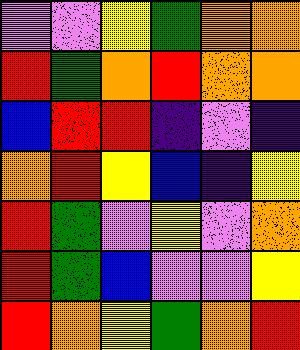[["violet", "violet", "yellow", "green", "orange", "orange"], ["red", "green", "orange", "red", "orange", "orange"], ["blue", "red", "red", "indigo", "violet", "indigo"], ["orange", "red", "yellow", "blue", "indigo", "yellow"], ["red", "green", "violet", "yellow", "violet", "orange"], ["red", "green", "blue", "violet", "violet", "yellow"], ["red", "orange", "yellow", "green", "orange", "red"]]